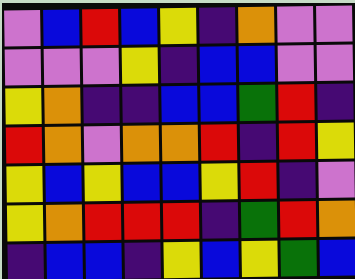[["violet", "blue", "red", "blue", "yellow", "indigo", "orange", "violet", "violet"], ["violet", "violet", "violet", "yellow", "indigo", "blue", "blue", "violet", "violet"], ["yellow", "orange", "indigo", "indigo", "blue", "blue", "green", "red", "indigo"], ["red", "orange", "violet", "orange", "orange", "red", "indigo", "red", "yellow"], ["yellow", "blue", "yellow", "blue", "blue", "yellow", "red", "indigo", "violet"], ["yellow", "orange", "red", "red", "red", "indigo", "green", "red", "orange"], ["indigo", "blue", "blue", "indigo", "yellow", "blue", "yellow", "green", "blue"]]